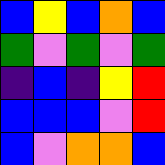[["blue", "yellow", "blue", "orange", "blue"], ["green", "violet", "green", "violet", "green"], ["indigo", "blue", "indigo", "yellow", "red"], ["blue", "blue", "blue", "violet", "red"], ["blue", "violet", "orange", "orange", "blue"]]